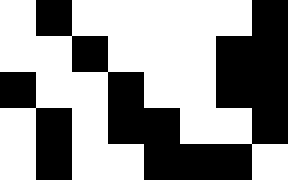[["white", "black", "white", "white", "white", "white", "white", "black"], ["white", "white", "black", "white", "white", "white", "black", "black"], ["black", "white", "white", "black", "white", "white", "black", "black"], ["white", "black", "white", "black", "black", "white", "white", "black"], ["white", "black", "white", "white", "black", "black", "black", "white"]]